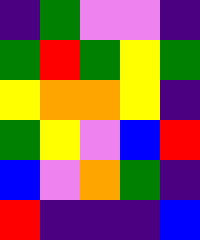[["indigo", "green", "violet", "violet", "indigo"], ["green", "red", "green", "yellow", "green"], ["yellow", "orange", "orange", "yellow", "indigo"], ["green", "yellow", "violet", "blue", "red"], ["blue", "violet", "orange", "green", "indigo"], ["red", "indigo", "indigo", "indigo", "blue"]]